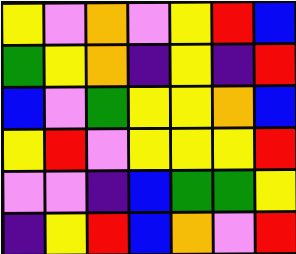[["yellow", "violet", "orange", "violet", "yellow", "red", "blue"], ["green", "yellow", "orange", "indigo", "yellow", "indigo", "red"], ["blue", "violet", "green", "yellow", "yellow", "orange", "blue"], ["yellow", "red", "violet", "yellow", "yellow", "yellow", "red"], ["violet", "violet", "indigo", "blue", "green", "green", "yellow"], ["indigo", "yellow", "red", "blue", "orange", "violet", "red"]]